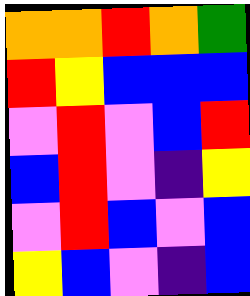[["orange", "orange", "red", "orange", "green"], ["red", "yellow", "blue", "blue", "blue"], ["violet", "red", "violet", "blue", "red"], ["blue", "red", "violet", "indigo", "yellow"], ["violet", "red", "blue", "violet", "blue"], ["yellow", "blue", "violet", "indigo", "blue"]]